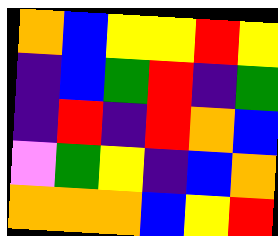[["orange", "blue", "yellow", "yellow", "red", "yellow"], ["indigo", "blue", "green", "red", "indigo", "green"], ["indigo", "red", "indigo", "red", "orange", "blue"], ["violet", "green", "yellow", "indigo", "blue", "orange"], ["orange", "orange", "orange", "blue", "yellow", "red"]]